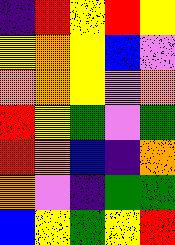[["indigo", "red", "yellow", "red", "yellow"], ["yellow", "orange", "yellow", "blue", "violet"], ["orange", "orange", "yellow", "violet", "orange"], ["red", "yellow", "green", "violet", "green"], ["red", "orange", "blue", "indigo", "orange"], ["orange", "violet", "indigo", "green", "green"], ["blue", "yellow", "green", "yellow", "red"]]